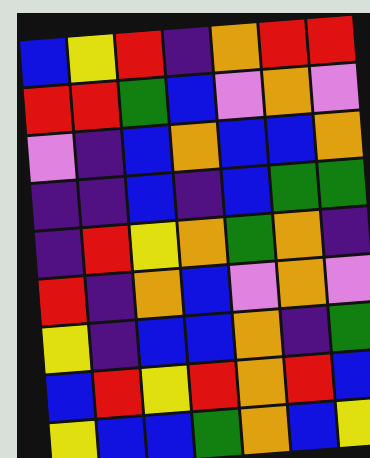[["blue", "yellow", "red", "indigo", "orange", "red", "red"], ["red", "red", "green", "blue", "violet", "orange", "violet"], ["violet", "indigo", "blue", "orange", "blue", "blue", "orange"], ["indigo", "indigo", "blue", "indigo", "blue", "green", "green"], ["indigo", "red", "yellow", "orange", "green", "orange", "indigo"], ["red", "indigo", "orange", "blue", "violet", "orange", "violet"], ["yellow", "indigo", "blue", "blue", "orange", "indigo", "green"], ["blue", "red", "yellow", "red", "orange", "red", "blue"], ["yellow", "blue", "blue", "green", "orange", "blue", "yellow"]]